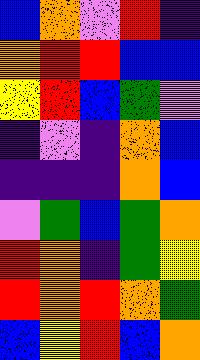[["blue", "orange", "violet", "red", "indigo"], ["orange", "red", "red", "blue", "blue"], ["yellow", "red", "blue", "green", "violet"], ["indigo", "violet", "indigo", "orange", "blue"], ["indigo", "indigo", "indigo", "orange", "blue"], ["violet", "green", "blue", "green", "orange"], ["red", "orange", "indigo", "green", "yellow"], ["red", "orange", "red", "orange", "green"], ["blue", "yellow", "red", "blue", "orange"]]